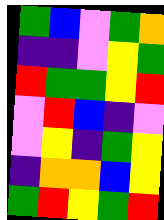[["green", "blue", "violet", "green", "orange"], ["indigo", "indigo", "violet", "yellow", "green"], ["red", "green", "green", "yellow", "red"], ["violet", "red", "blue", "indigo", "violet"], ["violet", "yellow", "indigo", "green", "yellow"], ["indigo", "orange", "orange", "blue", "yellow"], ["green", "red", "yellow", "green", "red"]]